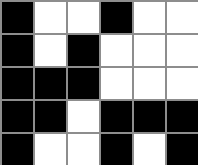[["black", "white", "white", "black", "white", "white"], ["black", "white", "black", "white", "white", "white"], ["black", "black", "black", "white", "white", "white"], ["black", "black", "white", "black", "black", "black"], ["black", "white", "white", "black", "white", "black"]]